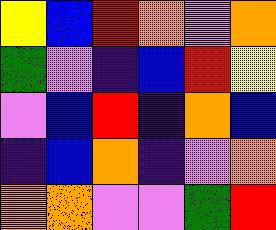[["yellow", "blue", "red", "orange", "violet", "orange"], ["green", "violet", "indigo", "blue", "red", "yellow"], ["violet", "blue", "red", "indigo", "orange", "blue"], ["indigo", "blue", "orange", "indigo", "violet", "orange"], ["orange", "orange", "violet", "violet", "green", "red"]]